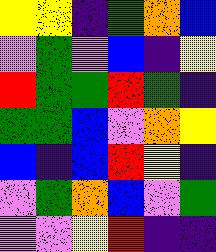[["yellow", "yellow", "indigo", "green", "orange", "blue"], ["violet", "green", "violet", "blue", "indigo", "yellow"], ["red", "green", "green", "red", "green", "indigo"], ["green", "green", "blue", "violet", "orange", "yellow"], ["blue", "indigo", "blue", "red", "yellow", "indigo"], ["violet", "green", "orange", "blue", "violet", "green"], ["violet", "violet", "yellow", "red", "indigo", "indigo"]]